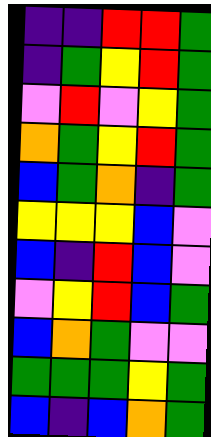[["indigo", "indigo", "red", "red", "green"], ["indigo", "green", "yellow", "red", "green"], ["violet", "red", "violet", "yellow", "green"], ["orange", "green", "yellow", "red", "green"], ["blue", "green", "orange", "indigo", "green"], ["yellow", "yellow", "yellow", "blue", "violet"], ["blue", "indigo", "red", "blue", "violet"], ["violet", "yellow", "red", "blue", "green"], ["blue", "orange", "green", "violet", "violet"], ["green", "green", "green", "yellow", "green"], ["blue", "indigo", "blue", "orange", "green"]]